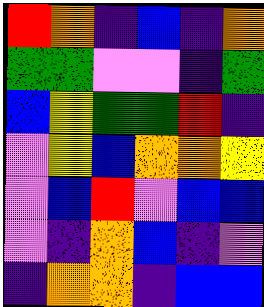[["red", "orange", "indigo", "blue", "indigo", "orange"], ["green", "green", "violet", "violet", "indigo", "green"], ["blue", "yellow", "green", "green", "red", "indigo"], ["violet", "yellow", "blue", "orange", "orange", "yellow"], ["violet", "blue", "red", "violet", "blue", "blue"], ["violet", "indigo", "orange", "blue", "indigo", "violet"], ["indigo", "orange", "orange", "indigo", "blue", "blue"]]